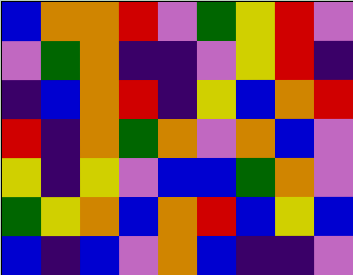[["blue", "orange", "orange", "red", "violet", "green", "yellow", "red", "violet"], ["violet", "green", "orange", "indigo", "indigo", "violet", "yellow", "red", "indigo"], ["indigo", "blue", "orange", "red", "indigo", "yellow", "blue", "orange", "red"], ["red", "indigo", "orange", "green", "orange", "violet", "orange", "blue", "violet"], ["yellow", "indigo", "yellow", "violet", "blue", "blue", "green", "orange", "violet"], ["green", "yellow", "orange", "blue", "orange", "red", "blue", "yellow", "blue"], ["blue", "indigo", "blue", "violet", "orange", "blue", "indigo", "indigo", "violet"]]